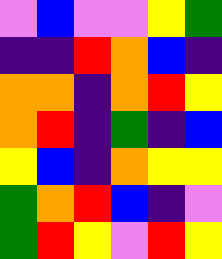[["violet", "blue", "violet", "violet", "yellow", "green"], ["indigo", "indigo", "red", "orange", "blue", "indigo"], ["orange", "orange", "indigo", "orange", "red", "yellow"], ["orange", "red", "indigo", "green", "indigo", "blue"], ["yellow", "blue", "indigo", "orange", "yellow", "yellow"], ["green", "orange", "red", "blue", "indigo", "violet"], ["green", "red", "yellow", "violet", "red", "yellow"]]